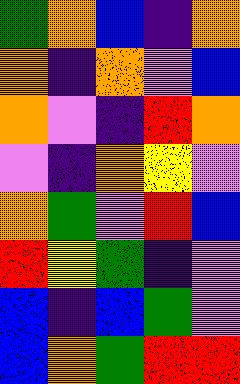[["green", "orange", "blue", "indigo", "orange"], ["orange", "indigo", "orange", "violet", "blue"], ["orange", "violet", "indigo", "red", "orange"], ["violet", "indigo", "orange", "yellow", "violet"], ["orange", "green", "violet", "red", "blue"], ["red", "yellow", "green", "indigo", "violet"], ["blue", "indigo", "blue", "green", "violet"], ["blue", "orange", "green", "red", "red"]]